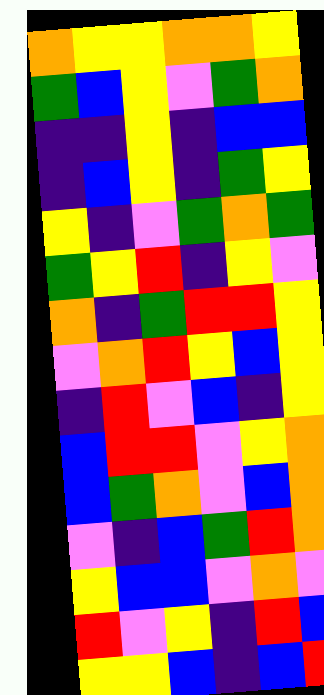[["orange", "yellow", "yellow", "orange", "orange", "yellow"], ["green", "blue", "yellow", "violet", "green", "orange"], ["indigo", "indigo", "yellow", "indigo", "blue", "blue"], ["indigo", "blue", "yellow", "indigo", "green", "yellow"], ["yellow", "indigo", "violet", "green", "orange", "green"], ["green", "yellow", "red", "indigo", "yellow", "violet"], ["orange", "indigo", "green", "red", "red", "yellow"], ["violet", "orange", "red", "yellow", "blue", "yellow"], ["indigo", "red", "violet", "blue", "indigo", "yellow"], ["blue", "red", "red", "violet", "yellow", "orange"], ["blue", "green", "orange", "violet", "blue", "orange"], ["violet", "indigo", "blue", "green", "red", "orange"], ["yellow", "blue", "blue", "violet", "orange", "violet"], ["red", "violet", "yellow", "indigo", "red", "blue"], ["yellow", "yellow", "blue", "indigo", "blue", "red"]]